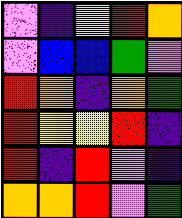[["violet", "indigo", "yellow", "red", "orange"], ["violet", "blue", "blue", "green", "violet"], ["red", "orange", "indigo", "orange", "green"], ["red", "yellow", "yellow", "red", "indigo"], ["red", "indigo", "red", "violet", "indigo"], ["orange", "orange", "red", "violet", "green"]]